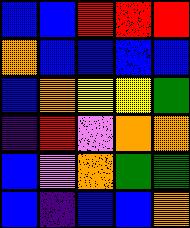[["blue", "blue", "red", "red", "red"], ["orange", "blue", "blue", "blue", "blue"], ["blue", "orange", "yellow", "yellow", "green"], ["indigo", "red", "violet", "orange", "orange"], ["blue", "violet", "orange", "green", "green"], ["blue", "indigo", "blue", "blue", "orange"]]